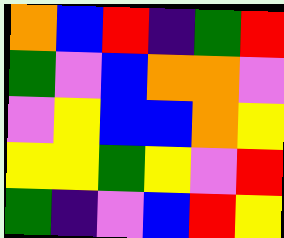[["orange", "blue", "red", "indigo", "green", "red"], ["green", "violet", "blue", "orange", "orange", "violet"], ["violet", "yellow", "blue", "blue", "orange", "yellow"], ["yellow", "yellow", "green", "yellow", "violet", "red"], ["green", "indigo", "violet", "blue", "red", "yellow"]]